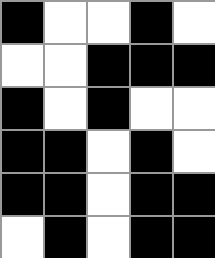[["black", "white", "white", "black", "white"], ["white", "white", "black", "black", "black"], ["black", "white", "black", "white", "white"], ["black", "black", "white", "black", "white"], ["black", "black", "white", "black", "black"], ["white", "black", "white", "black", "black"]]